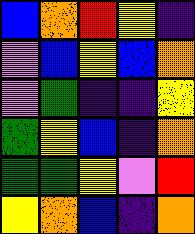[["blue", "orange", "red", "yellow", "indigo"], ["violet", "blue", "yellow", "blue", "orange"], ["violet", "green", "indigo", "indigo", "yellow"], ["green", "yellow", "blue", "indigo", "orange"], ["green", "green", "yellow", "violet", "red"], ["yellow", "orange", "blue", "indigo", "orange"]]